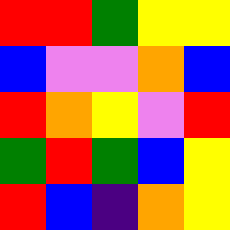[["red", "red", "green", "yellow", "yellow"], ["blue", "violet", "violet", "orange", "blue"], ["red", "orange", "yellow", "violet", "red"], ["green", "red", "green", "blue", "yellow"], ["red", "blue", "indigo", "orange", "yellow"]]